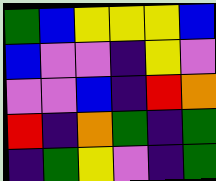[["green", "blue", "yellow", "yellow", "yellow", "blue"], ["blue", "violet", "violet", "indigo", "yellow", "violet"], ["violet", "violet", "blue", "indigo", "red", "orange"], ["red", "indigo", "orange", "green", "indigo", "green"], ["indigo", "green", "yellow", "violet", "indigo", "green"]]